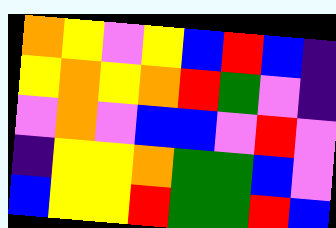[["orange", "yellow", "violet", "yellow", "blue", "red", "blue", "indigo"], ["yellow", "orange", "yellow", "orange", "red", "green", "violet", "indigo"], ["violet", "orange", "violet", "blue", "blue", "violet", "red", "violet"], ["indigo", "yellow", "yellow", "orange", "green", "green", "blue", "violet"], ["blue", "yellow", "yellow", "red", "green", "green", "red", "blue"]]